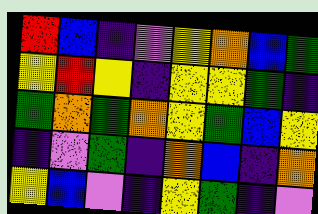[["red", "blue", "indigo", "violet", "yellow", "orange", "blue", "green"], ["yellow", "red", "yellow", "indigo", "yellow", "yellow", "green", "indigo"], ["green", "orange", "green", "orange", "yellow", "green", "blue", "yellow"], ["indigo", "violet", "green", "indigo", "orange", "blue", "indigo", "orange"], ["yellow", "blue", "violet", "indigo", "yellow", "green", "indigo", "violet"]]